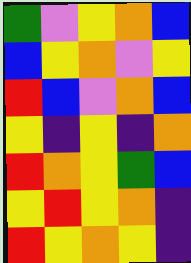[["green", "violet", "yellow", "orange", "blue"], ["blue", "yellow", "orange", "violet", "yellow"], ["red", "blue", "violet", "orange", "blue"], ["yellow", "indigo", "yellow", "indigo", "orange"], ["red", "orange", "yellow", "green", "blue"], ["yellow", "red", "yellow", "orange", "indigo"], ["red", "yellow", "orange", "yellow", "indigo"]]